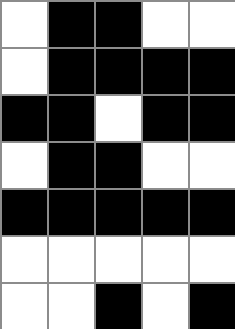[["white", "black", "black", "white", "white"], ["white", "black", "black", "black", "black"], ["black", "black", "white", "black", "black"], ["white", "black", "black", "white", "white"], ["black", "black", "black", "black", "black"], ["white", "white", "white", "white", "white"], ["white", "white", "black", "white", "black"]]